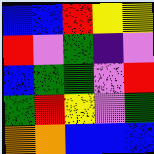[["blue", "blue", "red", "yellow", "yellow"], ["red", "violet", "green", "indigo", "violet"], ["blue", "green", "green", "violet", "red"], ["green", "red", "yellow", "violet", "green"], ["orange", "orange", "blue", "blue", "blue"]]